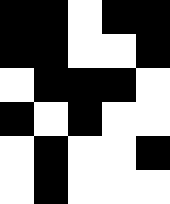[["black", "black", "white", "black", "black"], ["black", "black", "white", "white", "black"], ["white", "black", "black", "black", "white"], ["black", "white", "black", "white", "white"], ["white", "black", "white", "white", "black"], ["white", "black", "white", "white", "white"]]